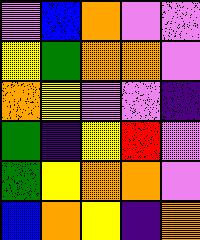[["violet", "blue", "orange", "violet", "violet"], ["yellow", "green", "orange", "orange", "violet"], ["orange", "yellow", "violet", "violet", "indigo"], ["green", "indigo", "yellow", "red", "violet"], ["green", "yellow", "orange", "orange", "violet"], ["blue", "orange", "yellow", "indigo", "orange"]]